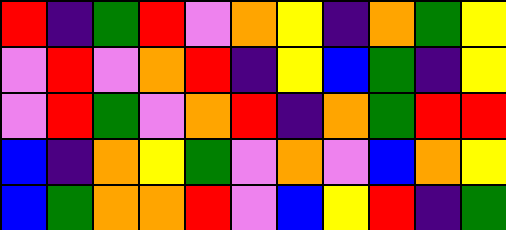[["red", "indigo", "green", "red", "violet", "orange", "yellow", "indigo", "orange", "green", "yellow"], ["violet", "red", "violet", "orange", "red", "indigo", "yellow", "blue", "green", "indigo", "yellow"], ["violet", "red", "green", "violet", "orange", "red", "indigo", "orange", "green", "red", "red"], ["blue", "indigo", "orange", "yellow", "green", "violet", "orange", "violet", "blue", "orange", "yellow"], ["blue", "green", "orange", "orange", "red", "violet", "blue", "yellow", "red", "indigo", "green"]]